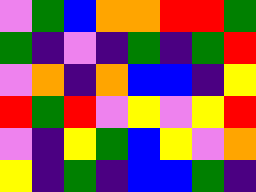[["violet", "green", "blue", "orange", "orange", "red", "red", "green"], ["green", "indigo", "violet", "indigo", "green", "indigo", "green", "red"], ["violet", "orange", "indigo", "orange", "blue", "blue", "indigo", "yellow"], ["red", "green", "red", "violet", "yellow", "violet", "yellow", "red"], ["violet", "indigo", "yellow", "green", "blue", "yellow", "violet", "orange"], ["yellow", "indigo", "green", "indigo", "blue", "blue", "green", "indigo"]]